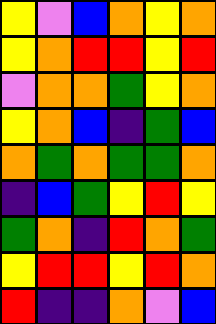[["yellow", "violet", "blue", "orange", "yellow", "orange"], ["yellow", "orange", "red", "red", "yellow", "red"], ["violet", "orange", "orange", "green", "yellow", "orange"], ["yellow", "orange", "blue", "indigo", "green", "blue"], ["orange", "green", "orange", "green", "green", "orange"], ["indigo", "blue", "green", "yellow", "red", "yellow"], ["green", "orange", "indigo", "red", "orange", "green"], ["yellow", "red", "red", "yellow", "red", "orange"], ["red", "indigo", "indigo", "orange", "violet", "blue"]]